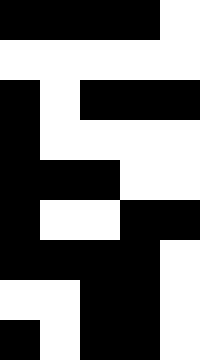[["black", "black", "black", "black", "white"], ["white", "white", "white", "white", "white"], ["black", "white", "black", "black", "black"], ["black", "white", "white", "white", "white"], ["black", "black", "black", "white", "white"], ["black", "white", "white", "black", "black"], ["black", "black", "black", "black", "white"], ["white", "white", "black", "black", "white"], ["black", "white", "black", "black", "white"]]